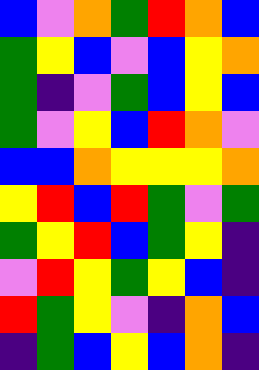[["blue", "violet", "orange", "green", "red", "orange", "blue"], ["green", "yellow", "blue", "violet", "blue", "yellow", "orange"], ["green", "indigo", "violet", "green", "blue", "yellow", "blue"], ["green", "violet", "yellow", "blue", "red", "orange", "violet"], ["blue", "blue", "orange", "yellow", "yellow", "yellow", "orange"], ["yellow", "red", "blue", "red", "green", "violet", "green"], ["green", "yellow", "red", "blue", "green", "yellow", "indigo"], ["violet", "red", "yellow", "green", "yellow", "blue", "indigo"], ["red", "green", "yellow", "violet", "indigo", "orange", "blue"], ["indigo", "green", "blue", "yellow", "blue", "orange", "indigo"]]